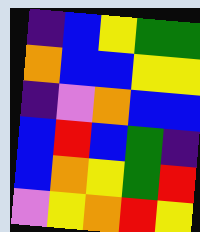[["indigo", "blue", "yellow", "green", "green"], ["orange", "blue", "blue", "yellow", "yellow"], ["indigo", "violet", "orange", "blue", "blue"], ["blue", "red", "blue", "green", "indigo"], ["blue", "orange", "yellow", "green", "red"], ["violet", "yellow", "orange", "red", "yellow"]]